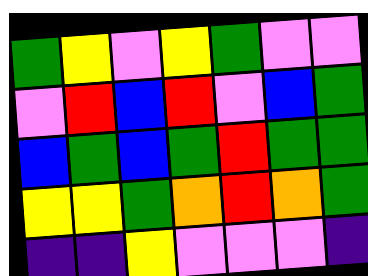[["green", "yellow", "violet", "yellow", "green", "violet", "violet"], ["violet", "red", "blue", "red", "violet", "blue", "green"], ["blue", "green", "blue", "green", "red", "green", "green"], ["yellow", "yellow", "green", "orange", "red", "orange", "green"], ["indigo", "indigo", "yellow", "violet", "violet", "violet", "indigo"]]